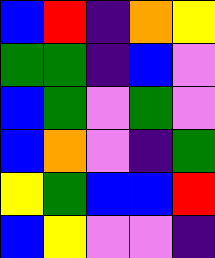[["blue", "red", "indigo", "orange", "yellow"], ["green", "green", "indigo", "blue", "violet"], ["blue", "green", "violet", "green", "violet"], ["blue", "orange", "violet", "indigo", "green"], ["yellow", "green", "blue", "blue", "red"], ["blue", "yellow", "violet", "violet", "indigo"]]